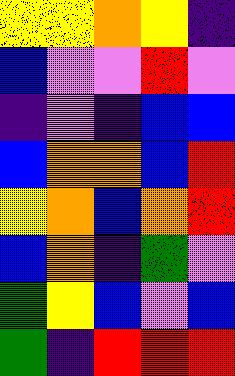[["yellow", "yellow", "orange", "yellow", "indigo"], ["blue", "violet", "violet", "red", "violet"], ["indigo", "violet", "indigo", "blue", "blue"], ["blue", "orange", "orange", "blue", "red"], ["yellow", "orange", "blue", "orange", "red"], ["blue", "orange", "indigo", "green", "violet"], ["green", "yellow", "blue", "violet", "blue"], ["green", "indigo", "red", "red", "red"]]